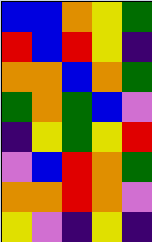[["blue", "blue", "orange", "yellow", "green"], ["red", "blue", "red", "yellow", "indigo"], ["orange", "orange", "blue", "orange", "green"], ["green", "orange", "green", "blue", "violet"], ["indigo", "yellow", "green", "yellow", "red"], ["violet", "blue", "red", "orange", "green"], ["orange", "orange", "red", "orange", "violet"], ["yellow", "violet", "indigo", "yellow", "indigo"]]